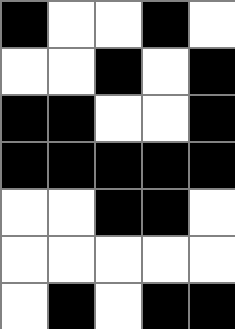[["black", "white", "white", "black", "white"], ["white", "white", "black", "white", "black"], ["black", "black", "white", "white", "black"], ["black", "black", "black", "black", "black"], ["white", "white", "black", "black", "white"], ["white", "white", "white", "white", "white"], ["white", "black", "white", "black", "black"]]